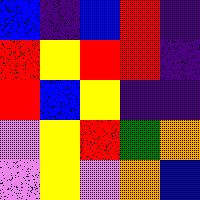[["blue", "indigo", "blue", "red", "indigo"], ["red", "yellow", "red", "red", "indigo"], ["red", "blue", "yellow", "indigo", "indigo"], ["violet", "yellow", "red", "green", "orange"], ["violet", "yellow", "violet", "orange", "blue"]]